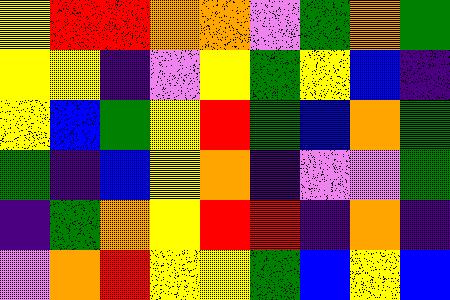[["yellow", "red", "red", "orange", "orange", "violet", "green", "orange", "green"], ["yellow", "yellow", "indigo", "violet", "yellow", "green", "yellow", "blue", "indigo"], ["yellow", "blue", "green", "yellow", "red", "green", "blue", "orange", "green"], ["green", "indigo", "blue", "yellow", "orange", "indigo", "violet", "violet", "green"], ["indigo", "green", "orange", "yellow", "red", "red", "indigo", "orange", "indigo"], ["violet", "orange", "red", "yellow", "yellow", "green", "blue", "yellow", "blue"]]